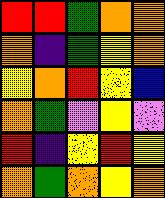[["red", "red", "green", "orange", "orange"], ["orange", "indigo", "green", "yellow", "orange"], ["yellow", "orange", "red", "yellow", "blue"], ["orange", "green", "violet", "yellow", "violet"], ["red", "indigo", "yellow", "red", "yellow"], ["orange", "green", "orange", "yellow", "orange"]]